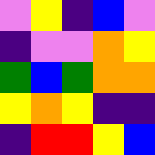[["violet", "yellow", "indigo", "blue", "violet"], ["indigo", "violet", "violet", "orange", "yellow"], ["green", "blue", "green", "orange", "orange"], ["yellow", "orange", "yellow", "indigo", "indigo"], ["indigo", "red", "red", "yellow", "blue"]]